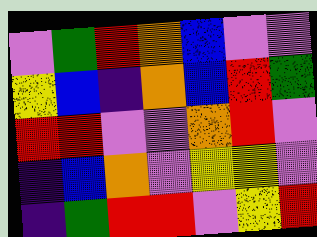[["violet", "green", "red", "orange", "blue", "violet", "violet"], ["yellow", "blue", "indigo", "orange", "blue", "red", "green"], ["red", "red", "violet", "violet", "orange", "red", "violet"], ["indigo", "blue", "orange", "violet", "yellow", "yellow", "violet"], ["indigo", "green", "red", "red", "violet", "yellow", "red"]]